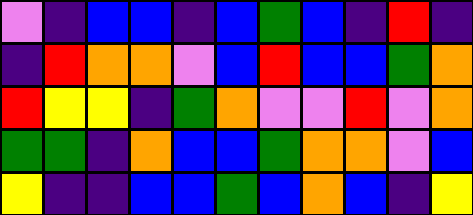[["violet", "indigo", "blue", "blue", "indigo", "blue", "green", "blue", "indigo", "red", "indigo"], ["indigo", "red", "orange", "orange", "violet", "blue", "red", "blue", "blue", "green", "orange"], ["red", "yellow", "yellow", "indigo", "green", "orange", "violet", "violet", "red", "violet", "orange"], ["green", "green", "indigo", "orange", "blue", "blue", "green", "orange", "orange", "violet", "blue"], ["yellow", "indigo", "indigo", "blue", "blue", "green", "blue", "orange", "blue", "indigo", "yellow"]]